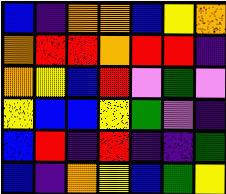[["blue", "indigo", "orange", "orange", "blue", "yellow", "orange"], ["orange", "red", "red", "orange", "red", "red", "indigo"], ["orange", "yellow", "blue", "red", "violet", "green", "violet"], ["yellow", "blue", "blue", "yellow", "green", "violet", "indigo"], ["blue", "red", "indigo", "red", "indigo", "indigo", "green"], ["blue", "indigo", "orange", "yellow", "blue", "green", "yellow"]]